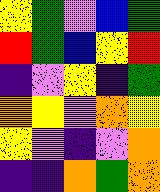[["yellow", "green", "violet", "blue", "green"], ["red", "green", "blue", "yellow", "red"], ["indigo", "violet", "yellow", "indigo", "green"], ["orange", "yellow", "violet", "orange", "yellow"], ["yellow", "violet", "indigo", "violet", "orange"], ["indigo", "indigo", "orange", "green", "orange"]]